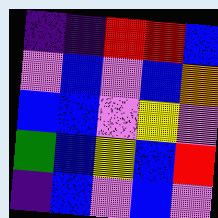[["indigo", "indigo", "red", "red", "blue"], ["violet", "blue", "violet", "blue", "orange"], ["blue", "blue", "violet", "yellow", "violet"], ["green", "blue", "yellow", "blue", "red"], ["indigo", "blue", "violet", "blue", "violet"]]